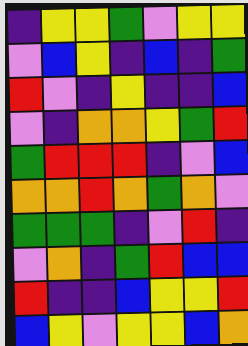[["indigo", "yellow", "yellow", "green", "violet", "yellow", "yellow"], ["violet", "blue", "yellow", "indigo", "blue", "indigo", "green"], ["red", "violet", "indigo", "yellow", "indigo", "indigo", "blue"], ["violet", "indigo", "orange", "orange", "yellow", "green", "red"], ["green", "red", "red", "red", "indigo", "violet", "blue"], ["orange", "orange", "red", "orange", "green", "orange", "violet"], ["green", "green", "green", "indigo", "violet", "red", "indigo"], ["violet", "orange", "indigo", "green", "red", "blue", "blue"], ["red", "indigo", "indigo", "blue", "yellow", "yellow", "red"], ["blue", "yellow", "violet", "yellow", "yellow", "blue", "orange"]]